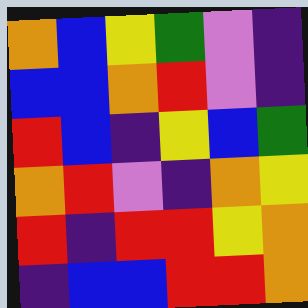[["orange", "blue", "yellow", "green", "violet", "indigo"], ["blue", "blue", "orange", "red", "violet", "indigo"], ["red", "blue", "indigo", "yellow", "blue", "green"], ["orange", "red", "violet", "indigo", "orange", "yellow"], ["red", "indigo", "red", "red", "yellow", "orange"], ["indigo", "blue", "blue", "red", "red", "orange"]]